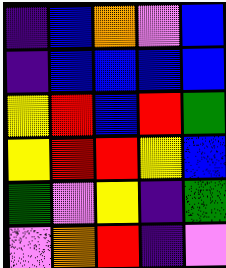[["indigo", "blue", "orange", "violet", "blue"], ["indigo", "blue", "blue", "blue", "blue"], ["yellow", "red", "blue", "red", "green"], ["yellow", "red", "red", "yellow", "blue"], ["green", "violet", "yellow", "indigo", "green"], ["violet", "orange", "red", "indigo", "violet"]]